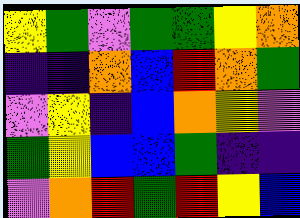[["yellow", "green", "violet", "green", "green", "yellow", "orange"], ["indigo", "indigo", "orange", "blue", "red", "orange", "green"], ["violet", "yellow", "indigo", "blue", "orange", "yellow", "violet"], ["green", "yellow", "blue", "blue", "green", "indigo", "indigo"], ["violet", "orange", "red", "green", "red", "yellow", "blue"]]